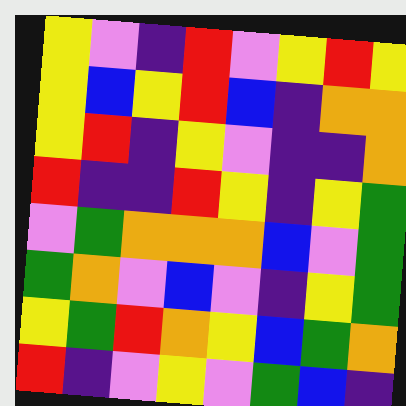[["yellow", "violet", "indigo", "red", "violet", "yellow", "red", "yellow"], ["yellow", "blue", "yellow", "red", "blue", "indigo", "orange", "orange"], ["yellow", "red", "indigo", "yellow", "violet", "indigo", "indigo", "orange"], ["red", "indigo", "indigo", "red", "yellow", "indigo", "yellow", "green"], ["violet", "green", "orange", "orange", "orange", "blue", "violet", "green"], ["green", "orange", "violet", "blue", "violet", "indigo", "yellow", "green"], ["yellow", "green", "red", "orange", "yellow", "blue", "green", "orange"], ["red", "indigo", "violet", "yellow", "violet", "green", "blue", "indigo"]]